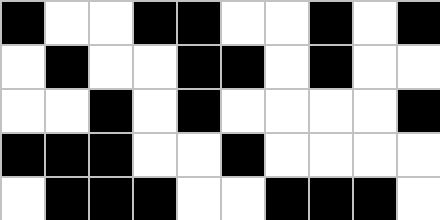[["black", "white", "white", "black", "black", "white", "white", "black", "white", "black"], ["white", "black", "white", "white", "black", "black", "white", "black", "white", "white"], ["white", "white", "black", "white", "black", "white", "white", "white", "white", "black"], ["black", "black", "black", "white", "white", "black", "white", "white", "white", "white"], ["white", "black", "black", "black", "white", "white", "black", "black", "black", "white"]]